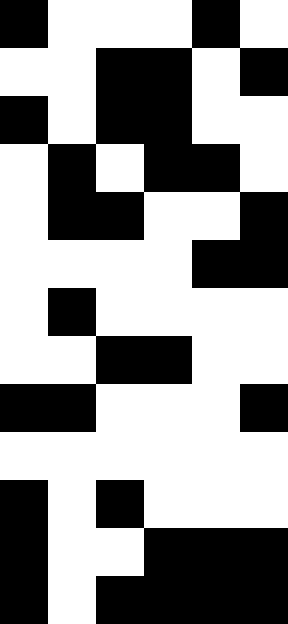[["black", "white", "white", "white", "black", "white"], ["white", "white", "black", "black", "white", "black"], ["black", "white", "black", "black", "white", "white"], ["white", "black", "white", "black", "black", "white"], ["white", "black", "black", "white", "white", "black"], ["white", "white", "white", "white", "black", "black"], ["white", "black", "white", "white", "white", "white"], ["white", "white", "black", "black", "white", "white"], ["black", "black", "white", "white", "white", "black"], ["white", "white", "white", "white", "white", "white"], ["black", "white", "black", "white", "white", "white"], ["black", "white", "white", "black", "black", "black"], ["black", "white", "black", "black", "black", "black"]]